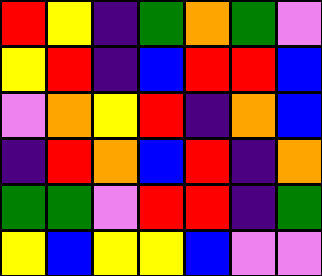[["red", "yellow", "indigo", "green", "orange", "green", "violet"], ["yellow", "red", "indigo", "blue", "red", "red", "blue"], ["violet", "orange", "yellow", "red", "indigo", "orange", "blue"], ["indigo", "red", "orange", "blue", "red", "indigo", "orange"], ["green", "green", "violet", "red", "red", "indigo", "green"], ["yellow", "blue", "yellow", "yellow", "blue", "violet", "violet"]]